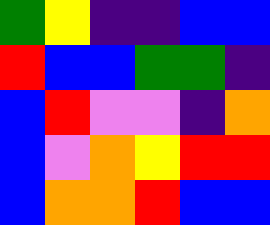[["green", "yellow", "indigo", "indigo", "blue", "blue"], ["red", "blue", "blue", "green", "green", "indigo"], ["blue", "red", "violet", "violet", "indigo", "orange"], ["blue", "violet", "orange", "yellow", "red", "red"], ["blue", "orange", "orange", "red", "blue", "blue"]]